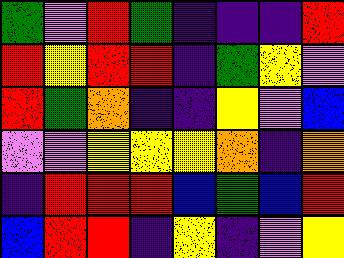[["green", "violet", "red", "green", "indigo", "indigo", "indigo", "red"], ["red", "yellow", "red", "red", "indigo", "green", "yellow", "violet"], ["red", "green", "orange", "indigo", "indigo", "yellow", "violet", "blue"], ["violet", "violet", "yellow", "yellow", "yellow", "orange", "indigo", "orange"], ["indigo", "red", "red", "red", "blue", "green", "blue", "red"], ["blue", "red", "red", "indigo", "yellow", "indigo", "violet", "yellow"]]